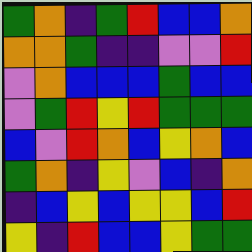[["green", "orange", "indigo", "green", "red", "blue", "blue", "orange"], ["orange", "orange", "green", "indigo", "indigo", "violet", "violet", "red"], ["violet", "orange", "blue", "blue", "blue", "green", "blue", "blue"], ["violet", "green", "red", "yellow", "red", "green", "green", "green"], ["blue", "violet", "red", "orange", "blue", "yellow", "orange", "blue"], ["green", "orange", "indigo", "yellow", "violet", "blue", "indigo", "orange"], ["indigo", "blue", "yellow", "blue", "yellow", "yellow", "blue", "red"], ["yellow", "indigo", "red", "blue", "blue", "yellow", "green", "green"]]